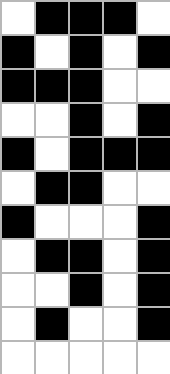[["white", "black", "black", "black", "white"], ["black", "white", "black", "white", "black"], ["black", "black", "black", "white", "white"], ["white", "white", "black", "white", "black"], ["black", "white", "black", "black", "black"], ["white", "black", "black", "white", "white"], ["black", "white", "white", "white", "black"], ["white", "black", "black", "white", "black"], ["white", "white", "black", "white", "black"], ["white", "black", "white", "white", "black"], ["white", "white", "white", "white", "white"]]